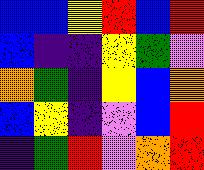[["blue", "blue", "yellow", "red", "blue", "red"], ["blue", "indigo", "indigo", "yellow", "green", "violet"], ["orange", "green", "indigo", "yellow", "blue", "orange"], ["blue", "yellow", "indigo", "violet", "blue", "red"], ["indigo", "green", "red", "violet", "orange", "red"]]